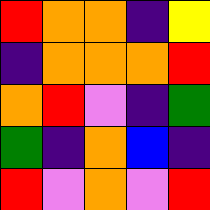[["red", "orange", "orange", "indigo", "yellow"], ["indigo", "orange", "orange", "orange", "red"], ["orange", "red", "violet", "indigo", "green"], ["green", "indigo", "orange", "blue", "indigo"], ["red", "violet", "orange", "violet", "red"]]